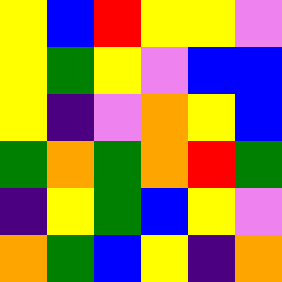[["yellow", "blue", "red", "yellow", "yellow", "violet"], ["yellow", "green", "yellow", "violet", "blue", "blue"], ["yellow", "indigo", "violet", "orange", "yellow", "blue"], ["green", "orange", "green", "orange", "red", "green"], ["indigo", "yellow", "green", "blue", "yellow", "violet"], ["orange", "green", "blue", "yellow", "indigo", "orange"]]